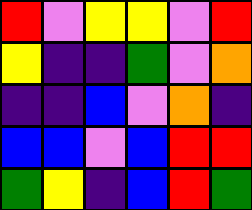[["red", "violet", "yellow", "yellow", "violet", "red"], ["yellow", "indigo", "indigo", "green", "violet", "orange"], ["indigo", "indigo", "blue", "violet", "orange", "indigo"], ["blue", "blue", "violet", "blue", "red", "red"], ["green", "yellow", "indigo", "blue", "red", "green"]]